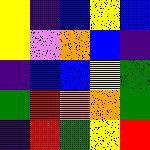[["yellow", "indigo", "blue", "yellow", "blue"], ["yellow", "violet", "orange", "blue", "indigo"], ["indigo", "blue", "blue", "yellow", "green"], ["green", "red", "orange", "orange", "green"], ["indigo", "red", "green", "yellow", "red"]]